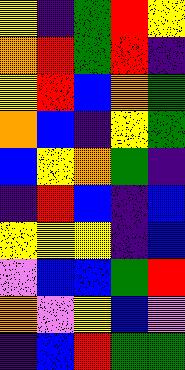[["yellow", "indigo", "green", "red", "yellow"], ["orange", "red", "green", "red", "indigo"], ["yellow", "red", "blue", "orange", "green"], ["orange", "blue", "indigo", "yellow", "green"], ["blue", "yellow", "orange", "green", "indigo"], ["indigo", "red", "blue", "indigo", "blue"], ["yellow", "yellow", "yellow", "indigo", "blue"], ["violet", "blue", "blue", "green", "red"], ["orange", "violet", "yellow", "blue", "violet"], ["indigo", "blue", "red", "green", "green"]]